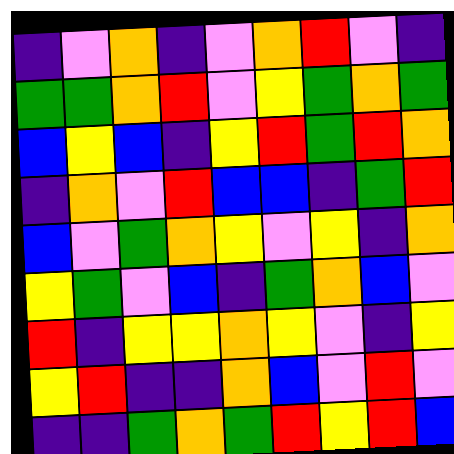[["indigo", "violet", "orange", "indigo", "violet", "orange", "red", "violet", "indigo"], ["green", "green", "orange", "red", "violet", "yellow", "green", "orange", "green"], ["blue", "yellow", "blue", "indigo", "yellow", "red", "green", "red", "orange"], ["indigo", "orange", "violet", "red", "blue", "blue", "indigo", "green", "red"], ["blue", "violet", "green", "orange", "yellow", "violet", "yellow", "indigo", "orange"], ["yellow", "green", "violet", "blue", "indigo", "green", "orange", "blue", "violet"], ["red", "indigo", "yellow", "yellow", "orange", "yellow", "violet", "indigo", "yellow"], ["yellow", "red", "indigo", "indigo", "orange", "blue", "violet", "red", "violet"], ["indigo", "indigo", "green", "orange", "green", "red", "yellow", "red", "blue"]]